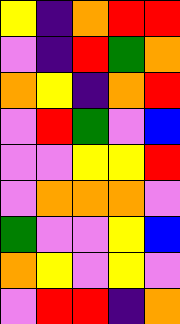[["yellow", "indigo", "orange", "red", "red"], ["violet", "indigo", "red", "green", "orange"], ["orange", "yellow", "indigo", "orange", "red"], ["violet", "red", "green", "violet", "blue"], ["violet", "violet", "yellow", "yellow", "red"], ["violet", "orange", "orange", "orange", "violet"], ["green", "violet", "violet", "yellow", "blue"], ["orange", "yellow", "violet", "yellow", "violet"], ["violet", "red", "red", "indigo", "orange"]]